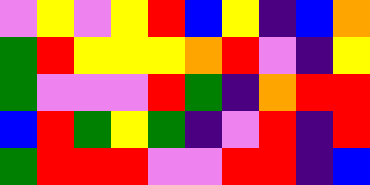[["violet", "yellow", "violet", "yellow", "red", "blue", "yellow", "indigo", "blue", "orange"], ["green", "red", "yellow", "yellow", "yellow", "orange", "red", "violet", "indigo", "yellow"], ["green", "violet", "violet", "violet", "red", "green", "indigo", "orange", "red", "red"], ["blue", "red", "green", "yellow", "green", "indigo", "violet", "red", "indigo", "red"], ["green", "red", "red", "red", "violet", "violet", "red", "red", "indigo", "blue"]]